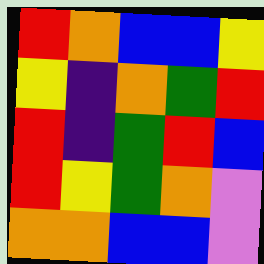[["red", "orange", "blue", "blue", "yellow"], ["yellow", "indigo", "orange", "green", "red"], ["red", "indigo", "green", "red", "blue"], ["red", "yellow", "green", "orange", "violet"], ["orange", "orange", "blue", "blue", "violet"]]